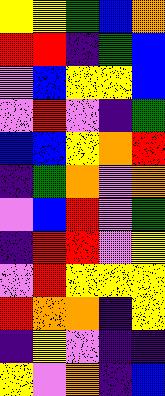[["yellow", "yellow", "green", "blue", "orange"], ["red", "red", "indigo", "green", "blue"], ["violet", "blue", "yellow", "yellow", "blue"], ["violet", "red", "violet", "indigo", "green"], ["blue", "blue", "yellow", "orange", "red"], ["indigo", "green", "orange", "violet", "orange"], ["violet", "blue", "red", "violet", "green"], ["indigo", "red", "red", "violet", "yellow"], ["violet", "red", "yellow", "yellow", "yellow"], ["red", "orange", "orange", "indigo", "yellow"], ["indigo", "yellow", "violet", "indigo", "indigo"], ["yellow", "violet", "orange", "indigo", "blue"]]